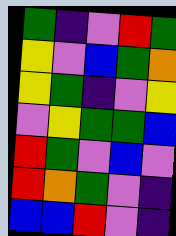[["green", "indigo", "violet", "red", "green"], ["yellow", "violet", "blue", "green", "orange"], ["yellow", "green", "indigo", "violet", "yellow"], ["violet", "yellow", "green", "green", "blue"], ["red", "green", "violet", "blue", "violet"], ["red", "orange", "green", "violet", "indigo"], ["blue", "blue", "red", "violet", "indigo"]]